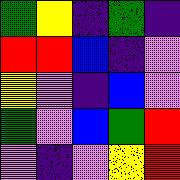[["green", "yellow", "indigo", "green", "indigo"], ["red", "red", "blue", "indigo", "violet"], ["yellow", "violet", "indigo", "blue", "violet"], ["green", "violet", "blue", "green", "red"], ["violet", "indigo", "violet", "yellow", "red"]]